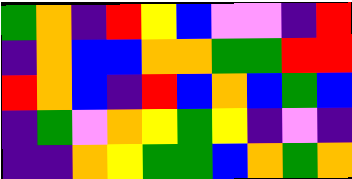[["green", "orange", "indigo", "red", "yellow", "blue", "violet", "violet", "indigo", "red"], ["indigo", "orange", "blue", "blue", "orange", "orange", "green", "green", "red", "red"], ["red", "orange", "blue", "indigo", "red", "blue", "orange", "blue", "green", "blue"], ["indigo", "green", "violet", "orange", "yellow", "green", "yellow", "indigo", "violet", "indigo"], ["indigo", "indigo", "orange", "yellow", "green", "green", "blue", "orange", "green", "orange"]]